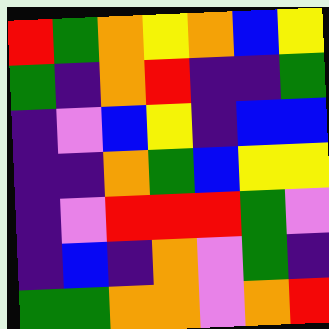[["red", "green", "orange", "yellow", "orange", "blue", "yellow"], ["green", "indigo", "orange", "red", "indigo", "indigo", "green"], ["indigo", "violet", "blue", "yellow", "indigo", "blue", "blue"], ["indigo", "indigo", "orange", "green", "blue", "yellow", "yellow"], ["indigo", "violet", "red", "red", "red", "green", "violet"], ["indigo", "blue", "indigo", "orange", "violet", "green", "indigo"], ["green", "green", "orange", "orange", "violet", "orange", "red"]]